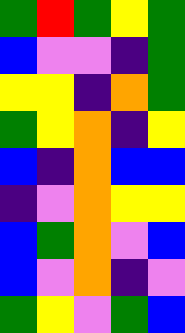[["green", "red", "green", "yellow", "green"], ["blue", "violet", "violet", "indigo", "green"], ["yellow", "yellow", "indigo", "orange", "green"], ["green", "yellow", "orange", "indigo", "yellow"], ["blue", "indigo", "orange", "blue", "blue"], ["indigo", "violet", "orange", "yellow", "yellow"], ["blue", "green", "orange", "violet", "blue"], ["blue", "violet", "orange", "indigo", "violet"], ["green", "yellow", "violet", "green", "blue"]]